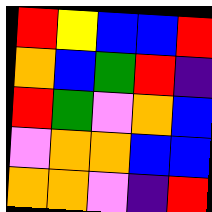[["red", "yellow", "blue", "blue", "red"], ["orange", "blue", "green", "red", "indigo"], ["red", "green", "violet", "orange", "blue"], ["violet", "orange", "orange", "blue", "blue"], ["orange", "orange", "violet", "indigo", "red"]]